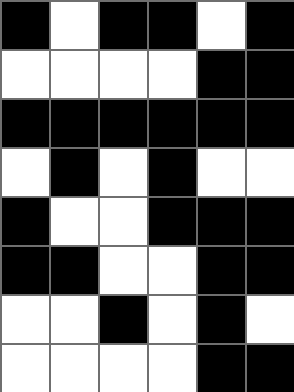[["black", "white", "black", "black", "white", "black"], ["white", "white", "white", "white", "black", "black"], ["black", "black", "black", "black", "black", "black"], ["white", "black", "white", "black", "white", "white"], ["black", "white", "white", "black", "black", "black"], ["black", "black", "white", "white", "black", "black"], ["white", "white", "black", "white", "black", "white"], ["white", "white", "white", "white", "black", "black"]]